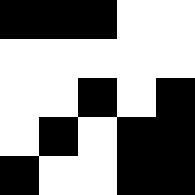[["black", "black", "black", "white", "white"], ["white", "white", "white", "white", "white"], ["white", "white", "black", "white", "black"], ["white", "black", "white", "black", "black"], ["black", "white", "white", "black", "black"]]